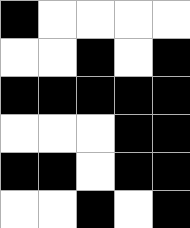[["black", "white", "white", "white", "white"], ["white", "white", "black", "white", "black"], ["black", "black", "black", "black", "black"], ["white", "white", "white", "black", "black"], ["black", "black", "white", "black", "black"], ["white", "white", "black", "white", "black"]]